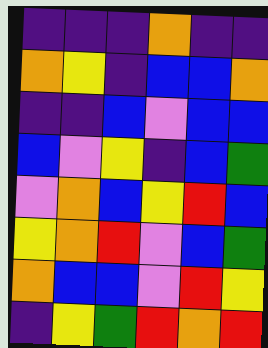[["indigo", "indigo", "indigo", "orange", "indigo", "indigo"], ["orange", "yellow", "indigo", "blue", "blue", "orange"], ["indigo", "indigo", "blue", "violet", "blue", "blue"], ["blue", "violet", "yellow", "indigo", "blue", "green"], ["violet", "orange", "blue", "yellow", "red", "blue"], ["yellow", "orange", "red", "violet", "blue", "green"], ["orange", "blue", "blue", "violet", "red", "yellow"], ["indigo", "yellow", "green", "red", "orange", "red"]]